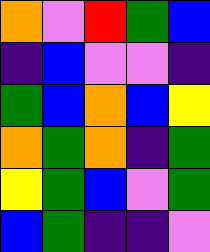[["orange", "violet", "red", "green", "blue"], ["indigo", "blue", "violet", "violet", "indigo"], ["green", "blue", "orange", "blue", "yellow"], ["orange", "green", "orange", "indigo", "green"], ["yellow", "green", "blue", "violet", "green"], ["blue", "green", "indigo", "indigo", "violet"]]